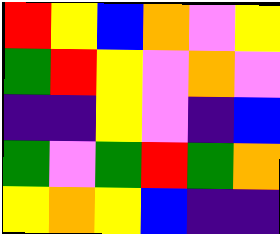[["red", "yellow", "blue", "orange", "violet", "yellow"], ["green", "red", "yellow", "violet", "orange", "violet"], ["indigo", "indigo", "yellow", "violet", "indigo", "blue"], ["green", "violet", "green", "red", "green", "orange"], ["yellow", "orange", "yellow", "blue", "indigo", "indigo"]]